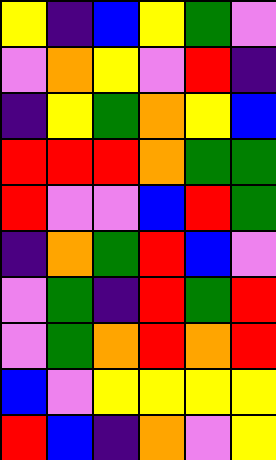[["yellow", "indigo", "blue", "yellow", "green", "violet"], ["violet", "orange", "yellow", "violet", "red", "indigo"], ["indigo", "yellow", "green", "orange", "yellow", "blue"], ["red", "red", "red", "orange", "green", "green"], ["red", "violet", "violet", "blue", "red", "green"], ["indigo", "orange", "green", "red", "blue", "violet"], ["violet", "green", "indigo", "red", "green", "red"], ["violet", "green", "orange", "red", "orange", "red"], ["blue", "violet", "yellow", "yellow", "yellow", "yellow"], ["red", "blue", "indigo", "orange", "violet", "yellow"]]